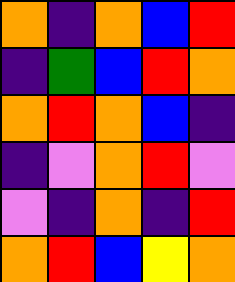[["orange", "indigo", "orange", "blue", "red"], ["indigo", "green", "blue", "red", "orange"], ["orange", "red", "orange", "blue", "indigo"], ["indigo", "violet", "orange", "red", "violet"], ["violet", "indigo", "orange", "indigo", "red"], ["orange", "red", "blue", "yellow", "orange"]]